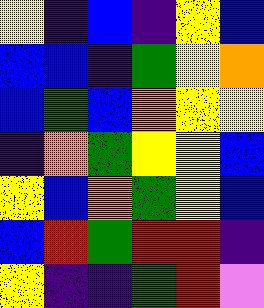[["yellow", "indigo", "blue", "indigo", "yellow", "blue"], ["blue", "blue", "indigo", "green", "yellow", "orange"], ["blue", "green", "blue", "orange", "yellow", "yellow"], ["indigo", "orange", "green", "yellow", "yellow", "blue"], ["yellow", "blue", "orange", "green", "yellow", "blue"], ["blue", "red", "green", "red", "red", "indigo"], ["yellow", "indigo", "indigo", "green", "red", "violet"]]